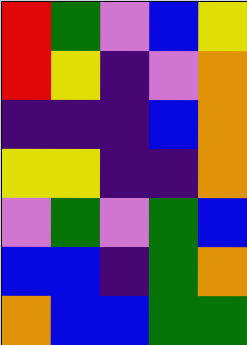[["red", "green", "violet", "blue", "yellow"], ["red", "yellow", "indigo", "violet", "orange"], ["indigo", "indigo", "indigo", "blue", "orange"], ["yellow", "yellow", "indigo", "indigo", "orange"], ["violet", "green", "violet", "green", "blue"], ["blue", "blue", "indigo", "green", "orange"], ["orange", "blue", "blue", "green", "green"]]